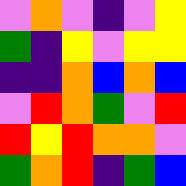[["violet", "orange", "violet", "indigo", "violet", "yellow"], ["green", "indigo", "yellow", "violet", "yellow", "yellow"], ["indigo", "indigo", "orange", "blue", "orange", "blue"], ["violet", "red", "orange", "green", "violet", "red"], ["red", "yellow", "red", "orange", "orange", "violet"], ["green", "orange", "red", "indigo", "green", "blue"]]